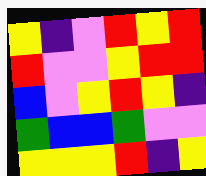[["yellow", "indigo", "violet", "red", "yellow", "red"], ["red", "violet", "violet", "yellow", "red", "red"], ["blue", "violet", "yellow", "red", "yellow", "indigo"], ["green", "blue", "blue", "green", "violet", "violet"], ["yellow", "yellow", "yellow", "red", "indigo", "yellow"]]